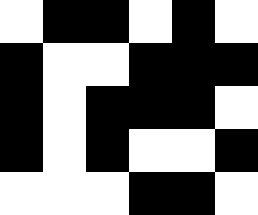[["white", "black", "black", "white", "black", "white"], ["black", "white", "white", "black", "black", "black"], ["black", "white", "black", "black", "black", "white"], ["black", "white", "black", "white", "white", "black"], ["white", "white", "white", "black", "black", "white"]]